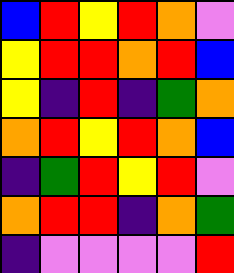[["blue", "red", "yellow", "red", "orange", "violet"], ["yellow", "red", "red", "orange", "red", "blue"], ["yellow", "indigo", "red", "indigo", "green", "orange"], ["orange", "red", "yellow", "red", "orange", "blue"], ["indigo", "green", "red", "yellow", "red", "violet"], ["orange", "red", "red", "indigo", "orange", "green"], ["indigo", "violet", "violet", "violet", "violet", "red"]]